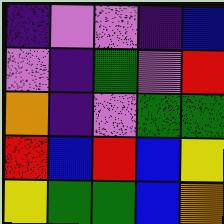[["indigo", "violet", "violet", "indigo", "blue"], ["violet", "indigo", "green", "violet", "red"], ["orange", "indigo", "violet", "green", "green"], ["red", "blue", "red", "blue", "yellow"], ["yellow", "green", "green", "blue", "orange"]]